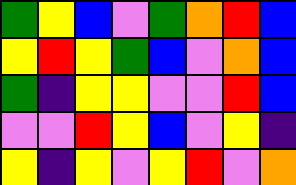[["green", "yellow", "blue", "violet", "green", "orange", "red", "blue"], ["yellow", "red", "yellow", "green", "blue", "violet", "orange", "blue"], ["green", "indigo", "yellow", "yellow", "violet", "violet", "red", "blue"], ["violet", "violet", "red", "yellow", "blue", "violet", "yellow", "indigo"], ["yellow", "indigo", "yellow", "violet", "yellow", "red", "violet", "orange"]]